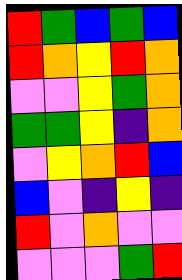[["red", "green", "blue", "green", "blue"], ["red", "orange", "yellow", "red", "orange"], ["violet", "violet", "yellow", "green", "orange"], ["green", "green", "yellow", "indigo", "orange"], ["violet", "yellow", "orange", "red", "blue"], ["blue", "violet", "indigo", "yellow", "indigo"], ["red", "violet", "orange", "violet", "violet"], ["violet", "violet", "violet", "green", "red"]]